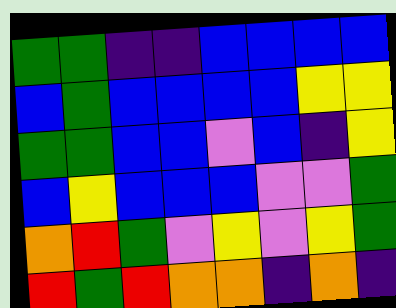[["green", "green", "indigo", "indigo", "blue", "blue", "blue", "blue"], ["blue", "green", "blue", "blue", "blue", "blue", "yellow", "yellow"], ["green", "green", "blue", "blue", "violet", "blue", "indigo", "yellow"], ["blue", "yellow", "blue", "blue", "blue", "violet", "violet", "green"], ["orange", "red", "green", "violet", "yellow", "violet", "yellow", "green"], ["red", "green", "red", "orange", "orange", "indigo", "orange", "indigo"]]